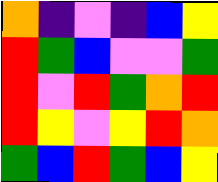[["orange", "indigo", "violet", "indigo", "blue", "yellow"], ["red", "green", "blue", "violet", "violet", "green"], ["red", "violet", "red", "green", "orange", "red"], ["red", "yellow", "violet", "yellow", "red", "orange"], ["green", "blue", "red", "green", "blue", "yellow"]]